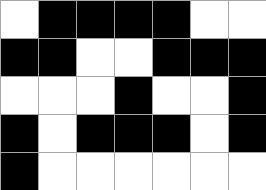[["white", "black", "black", "black", "black", "white", "white"], ["black", "black", "white", "white", "black", "black", "black"], ["white", "white", "white", "black", "white", "white", "black"], ["black", "white", "black", "black", "black", "white", "black"], ["black", "white", "white", "white", "white", "white", "white"]]